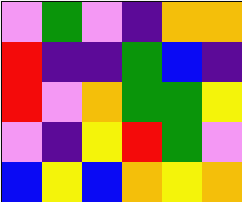[["violet", "green", "violet", "indigo", "orange", "orange"], ["red", "indigo", "indigo", "green", "blue", "indigo"], ["red", "violet", "orange", "green", "green", "yellow"], ["violet", "indigo", "yellow", "red", "green", "violet"], ["blue", "yellow", "blue", "orange", "yellow", "orange"]]